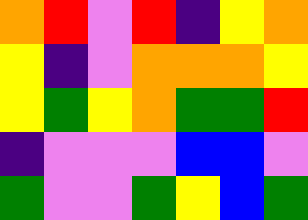[["orange", "red", "violet", "red", "indigo", "yellow", "orange"], ["yellow", "indigo", "violet", "orange", "orange", "orange", "yellow"], ["yellow", "green", "yellow", "orange", "green", "green", "red"], ["indigo", "violet", "violet", "violet", "blue", "blue", "violet"], ["green", "violet", "violet", "green", "yellow", "blue", "green"]]